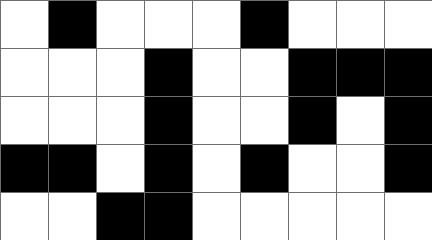[["white", "black", "white", "white", "white", "black", "white", "white", "white"], ["white", "white", "white", "black", "white", "white", "black", "black", "black"], ["white", "white", "white", "black", "white", "white", "black", "white", "black"], ["black", "black", "white", "black", "white", "black", "white", "white", "black"], ["white", "white", "black", "black", "white", "white", "white", "white", "white"]]